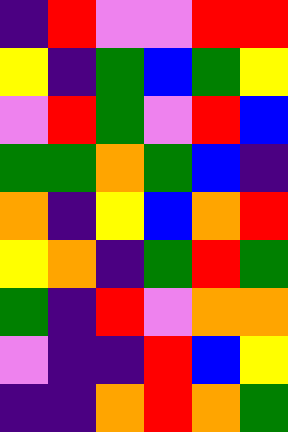[["indigo", "red", "violet", "violet", "red", "red"], ["yellow", "indigo", "green", "blue", "green", "yellow"], ["violet", "red", "green", "violet", "red", "blue"], ["green", "green", "orange", "green", "blue", "indigo"], ["orange", "indigo", "yellow", "blue", "orange", "red"], ["yellow", "orange", "indigo", "green", "red", "green"], ["green", "indigo", "red", "violet", "orange", "orange"], ["violet", "indigo", "indigo", "red", "blue", "yellow"], ["indigo", "indigo", "orange", "red", "orange", "green"]]